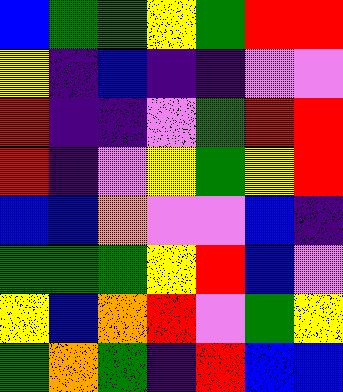[["blue", "green", "green", "yellow", "green", "red", "red"], ["yellow", "indigo", "blue", "indigo", "indigo", "violet", "violet"], ["red", "indigo", "indigo", "violet", "green", "red", "red"], ["red", "indigo", "violet", "yellow", "green", "yellow", "red"], ["blue", "blue", "orange", "violet", "violet", "blue", "indigo"], ["green", "green", "green", "yellow", "red", "blue", "violet"], ["yellow", "blue", "orange", "red", "violet", "green", "yellow"], ["green", "orange", "green", "indigo", "red", "blue", "blue"]]